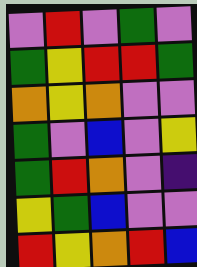[["violet", "red", "violet", "green", "violet"], ["green", "yellow", "red", "red", "green"], ["orange", "yellow", "orange", "violet", "violet"], ["green", "violet", "blue", "violet", "yellow"], ["green", "red", "orange", "violet", "indigo"], ["yellow", "green", "blue", "violet", "violet"], ["red", "yellow", "orange", "red", "blue"]]